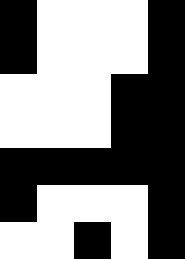[["black", "white", "white", "white", "black"], ["black", "white", "white", "white", "black"], ["white", "white", "white", "black", "black"], ["white", "white", "white", "black", "black"], ["black", "black", "black", "black", "black"], ["black", "white", "white", "white", "black"], ["white", "white", "black", "white", "black"]]